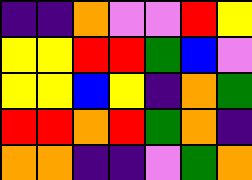[["indigo", "indigo", "orange", "violet", "violet", "red", "yellow"], ["yellow", "yellow", "red", "red", "green", "blue", "violet"], ["yellow", "yellow", "blue", "yellow", "indigo", "orange", "green"], ["red", "red", "orange", "red", "green", "orange", "indigo"], ["orange", "orange", "indigo", "indigo", "violet", "green", "orange"]]